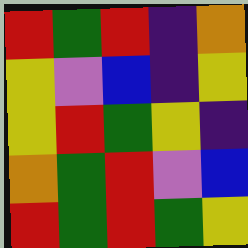[["red", "green", "red", "indigo", "orange"], ["yellow", "violet", "blue", "indigo", "yellow"], ["yellow", "red", "green", "yellow", "indigo"], ["orange", "green", "red", "violet", "blue"], ["red", "green", "red", "green", "yellow"]]